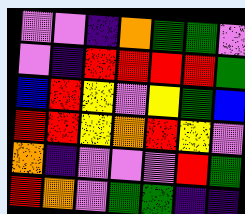[["violet", "violet", "indigo", "orange", "green", "green", "violet"], ["violet", "indigo", "red", "red", "red", "red", "green"], ["blue", "red", "yellow", "violet", "yellow", "green", "blue"], ["red", "red", "yellow", "orange", "red", "yellow", "violet"], ["orange", "indigo", "violet", "violet", "violet", "red", "green"], ["red", "orange", "violet", "green", "green", "indigo", "indigo"]]